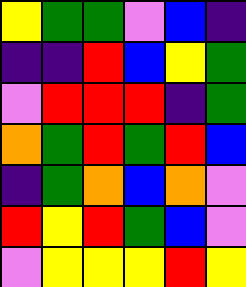[["yellow", "green", "green", "violet", "blue", "indigo"], ["indigo", "indigo", "red", "blue", "yellow", "green"], ["violet", "red", "red", "red", "indigo", "green"], ["orange", "green", "red", "green", "red", "blue"], ["indigo", "green", "orange", "blue", "orange", "violet"], ["red", "yellow", "red", "green", "blue", "violet"], ["violet", "yellow", "yellow", "yellow", "red", "yellow"]]